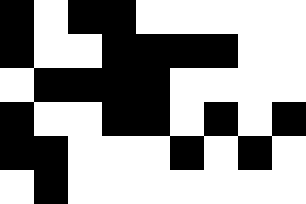[["black", "white", "black", "black", "white", "white", "white", "white", "white"], ["black", "white", "white", "black", "black", "black", "black", "white", "white"], ["white", "black", "black", "black", "black", "white", "white", "white", "white"], ["black", "white", "white", "black", "black", "white", "black", "white", "black"], ["black", "black", "white", "white", "white", "black", "white", "black", "white"], ["white", "black", "white", "white", "white", "white", "white", "white", "white"]]